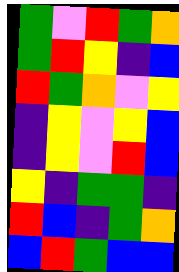[["green", "violet", "red", "green", "orange"], ["green", "red", "yellow", "indigo", "blue"], ["red", "green", "orange", "violet", "yellow"], ["indigo", "yellow", "violet", "yellow", "blue"], ["indigo", "yellow", "violet", "red", "blue"], ["yellow", "indigo", "green", "green", "indigo"], ["red", "blue", "indigo", "green", "orange"], ["blue", "red", "green", "blue", "blue"]]